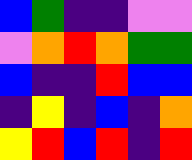[["blue", "green", "indigo", "indigo", "violet", "violet"], ["violet", "orange", "red", "orange", "green", "green"], ["blue", "indigo", "indigo", "red", "blue", "blue"], ["indigo", "yellow", "indigo", "blue", "indigo", "orange"], ["yellow", "red", "blue", "red", "indigo", "red"]]